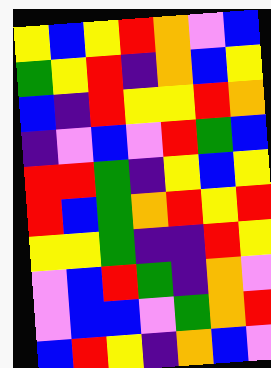[["yellow", "blue", "yellow", "red", "orange", "violet", "blue"], ["green", "yellow", "red", "indigo", "orange", "blue", "yellow"], ["blue", "indigo", "red", "yellow", "yellow", "red", "orange"], ["indigo", "violet", "blue", "violet", "red", "green", "blue"], ["red", "red", "green", "indigo", "yellow", "blue", "yellow"], ["red", "blue", "green", "orange", "red", "yellow", "red"], ["yellow", "yellow", "green", "indigo", "indigo", "red", "yellow"], ["violet", "blue", "red", "green", "indigo", "orange", "violet"], ["violet", "blue", "blue", "violet", "green", "orange", "red"], ["blue", "red", "yellow", "indigo", "orange", "blue", "violet"]]